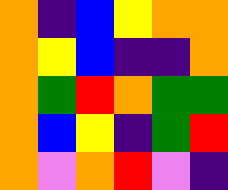[["orange", "indigo", "blue", "yellow", "orange", "orange"], ["orange", "yellow", "blue", "indigo", "indigo", "orange"], ["orange", "green", "red", "orange", "green", "green"], ["orange", "blue", "yellow", "indigo", "green", "red"], ["orange", "violet", "orange", "red", "violet", "indigo"]]